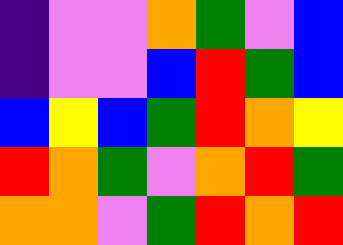[["indigo", "violet", "violet", "orange", "green", "violet", "blue"], ["indigo", "violet", "violet", "blue", "red", "green", "blue"], ["blue", "yellow", "blue", "green", "red", "orange", "yellow"], ["red", "orange", "green", "violet", "orange", "red", "green"], ["orange", "orange", "violet", "green", "red", "orange", "red"]]